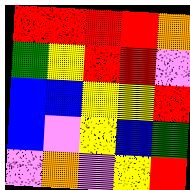[["red", "red", "red", "red", "orange"], ["green", "yellow", "red", "red", "violet"], ["blue", "blue", "yellow", "yellow", "red"], ["blue", "violet", "yellow", "blue", "green"], ["violet", "orange", "violet", "yellow", "red"]]